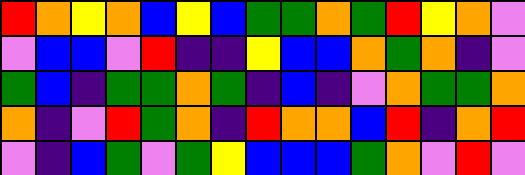[["red", "orange", "yellow", "orange", "blue", "yellow", "blue", "green", "green", "orange", "green", "red", "yellow", "orange", "violet"], ["violet", "blue", "blue", "violet", "red", "indigo", "indigo", "yellow", "blue", "blue", "orange", "green", "orange", "indigo", "violet"], ["green", "blue", "indigo", "green", "green", "orange", "green", "indigo", "blue", "indigo", "violet", "orange", "green", "green", "orange"], ["orange", "indigo", "violet", "red", "green", "orange", "indigo", "red", "orange", "orange", "blue", "red", "indigo", "orange", "red"], ["violet", "indigo", "blue", "green", "violet", "green", "yellow", "blue", "blue", "blue", "green", "orange", "violet", "red", "violet"]]